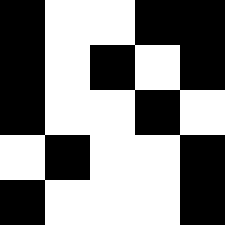[["black", "white", "white", "black", "black"], ["black", "white", "black", "white", "black"], ["black", "white", "white", "black", "white"], ["white", "black", "white", "white", "black"], ["black", "white", "white", "white", "black"]]